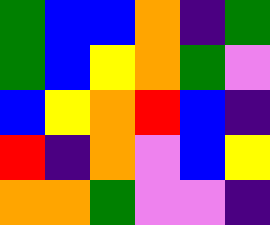[["green", "blue", "blue", "orange", "indigo", "green"], ["green", "blue", "yellow", "orange", "green", "violet"], ["blue", "yellow", "orange", "red", "blue", "indigo"], ["red", "indigo", "orange", "violet", "blue", "yellow"], ["orange", "orange", "green", "violet", "violet", "indigo"]]